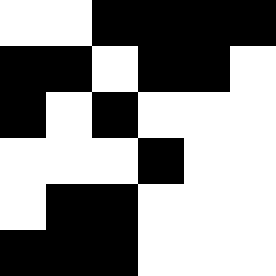[["white", "white", "black", "black", "black", "black"], ["black", "black", "white", "black", "black", "white"], ["black", "white", "black", "white", "white", "white"], ["white", "white", "white", "black", "white", "white"], ["white", "black", "black", "white", "white", "white"], ["black", "black", "black", "white", "white", "white"]]